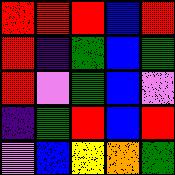[["red", "red", "red", "blue", "red"], ["red", "indigo", "green", "blue", "green"], ["red", "violet", "green", "blue", "violet"], ["indigo", "green", "red", "blue", "red"], ["violet", "blue", "yellow", "orange", "green"]]